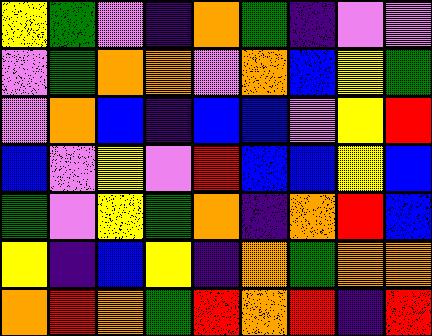[["yellow", "green", "violet", "indigo", "orange", "green", "indigo", "violet", "violet"], ["violet", "green", "orange", "orange", "violet", "orange", "blue", "yellow", "green"], ["violet", "orange", "blue", "indigo", "blue", "blue", "violet", "yellow", "red"], ["blue", "violet", "yellow", "violet", "red", "blue", "blue", "yellow", "blue"], ["green", "violet", "yellow", "green", "orange", "indigo", "orange", "red", "blue"], ["yellow", "indigo", "blue", "yellow", "indigo", "orange", "green", "orange", "orange"], ["orange", "red", "orange", "green", "red", "orange", "red", "indigo", "red"]]